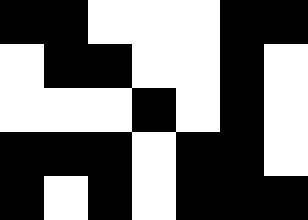[["black", "black", "white", "white", "white", "black", "black"], ["white", "black", "black", "white", "white", "black", "white"], ["white", "white", "white", "black", "white", "black", "white"], ["black", "black", "black", "white", "black", "black", "white"], ["black", "white", "black", "white", "black", "black", "black"]]